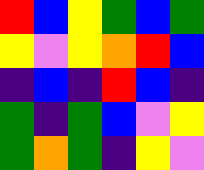[["red", "blue", "yellow", "green", "blue", "green"], ["yellow", "violet", "yellow", "orange", "red", "blue"], ["indigo", "blue", "indigo", "red", "blue", "indigo"], ["green", "indigo", "green", "blue", "violet", "yellow"], ["green", "orange", "green", "indigo", "yellow", "violet"]]